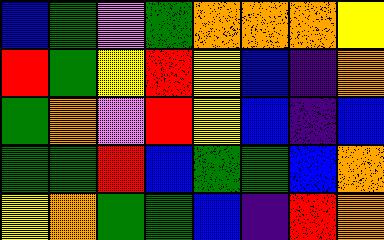[["blue", "green", "violet", "green", "orange", "orange", "orange", "yellow"], ["red", "green", "yellow", "red", "yellow", "blue", "indigo", "orange"], ["green", "orange", "violet", "red", "yellow", "blue", "indigo", "blue"], ["green", "green", "red", "blue", "green", "green", "blue", "orange"], ["yellow", "orange", "green", "green", "blue", "indigo", "red", "orange"]]